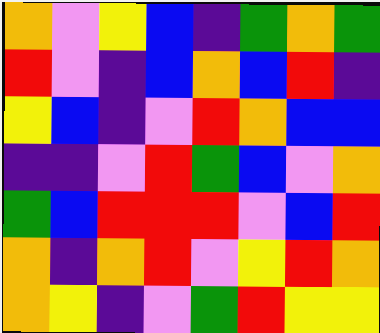[["orange", "violet", "yellow", "blue", "indigo", "green", "orange", "green"], ["red", "violet", "indigo", "blue", "orange", "blue", "red", "indigo"], ["yellow", "blue", "indigo", "violet", "red", "orange", "blue", "blue"], ["indigo", "indigo", "violet", "red", "green", "blue", "violet", "orange"], ["green", "blue", "red", "red", "red", "violet", "blue", "red"], ["orange", "indigo", "orange", "red", "violet", "yellow", "red", "orange"], ["orange", "yellow", "indigo", "violet", "green", "red", "yellow", "yellow"]]